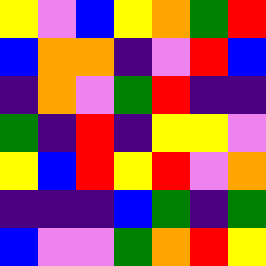[["yellow", "violet", "blue", "yellow", "orange", "green", "red"], ["blue", "orange", "orange", "indigo", "violet", "red", "blue"], ["indigo", "orange", "violet", "green", "red", "indigo", "indigo"], ["green", "indigo", "red", "indigo", "yellow", "yellow", "violet"], ["yellow", "blue", "red", "yellow", "red", "violet", "orange"], ["indigo", "indigo", "indigo", "blue", "green", "indigo", "green"], ["blue", "violet", "violet", "green", "orange", "red", "yellow"]]